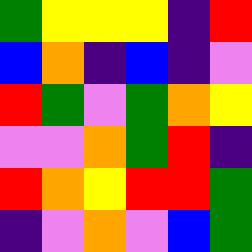[["green", "yellow", "yellow", "yellow", "indigo", "red"], ["blue", "orange", "indigo", "blue", "indigo", "violet"], ["red", "green", "violet", "green", "orange", "yellow"], ["violet", "violet", "orange", "green", "red", "indigo"], ["red", "orange", "yellow", "red", "red", "green"], ["indigo", "violet", "orange", "violet", "blue", "green"]]